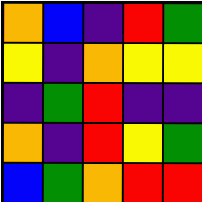[["orange", "blue", "indigo", "red", "green"], ["yellow", "indigo", "orange", "yellow", "yellow"], ["indigo", "green", "red", "indigo", "indigo"], ["orange", "indigo", "red", "yellow", "green"], ["blue", "green", "orange", "red", "red"]]